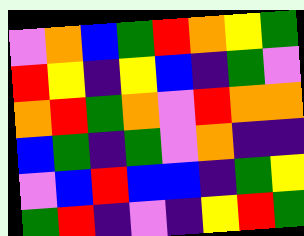[["violet", "orange", "blue", "green", "red", "orange", "yellow", "green"], ["red", "yellow", "indigo", "yellow", "blue", "indigo", "green", "violet"], ["orange", "red", "green", "orange", "violet", "red", "orange", "orange"], ["blue", "green", "indigo", "green", "violet", "orange", "indigo", "indigo"], ["violet", "blue", "red", "blue", "blue", "indigo", "green", "yellow"], ["green", "red", "indigo", "violet", "indigo", "yellow", "red", "green"]]